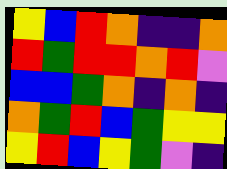[["yellow", "blue", "red", "orange", "indigo", "indigo", "orange"], ["red", "green", "red", "red", "orange", "red", "violet"], ["blue", "blue", "green", "orange", "indigo", "orange", "indigo"], ["orange", "green", "red", "blue", "green", "yellow", "yellow"], ["yellow", "red", "blue", "yellow", "green", "violet", "indigo"]]